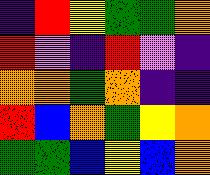[["indigo", "red", "yellow", "green", "green", "orange"], ["red", "violet", "indigo", "red", "violet", "indigo"], ["orange", "orange", "green", "orange", "indigo", "indigo"], ["red", "blue", "orange", "green", "yellow", "orange"], ["green", "green", "blue", "yellow", "blue", "orange"]]